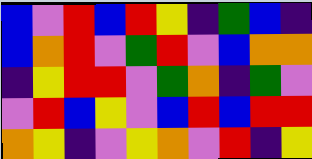[["blue", "violet", "red", "blue", "red", "yellow", "indigo", "green", "blue", "indigo"], ["blue", "orange", "red", "violet", "green", "red", "violet", "blue", "orange", "orange"], ["indigo", "yellow", "red", "red", "violet", "green", "orange", "indigo", "green", "violet"], ["violet", "red", "blue", "yellow", "violet", "blue", "red", "blue", "red", "red"], ["orange", "yellow", "indigo", "violet", "yellow", "orange", "violet", "red", "indigo", "yellow"]]